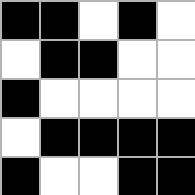[["black", "black", "white", "black", "white"], ["white", "black", "black", "white", "white"], ["black", "white", "white", "white", "white"], ["white", "black", "black", "black", "black"], ["black", "white", "white", "black", "black"]]